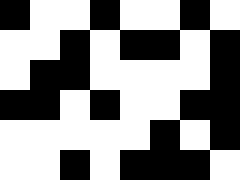[["black", "white", "white", "black", "white", "white", "black", "white"], ["white", "white", "black", "white", "black", "black", "white", "black"], ["white", "black", "black", "white", "white", "white", "white", "black"], ["black", "black", "white", "black", "white", "white", "black", "black"], ["white", "white", "white", "white", "white", "black", "white", "black"], ["white", "white", "black", "white", "black", "black", "black", "white"]]